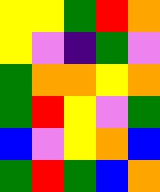[["yellow", "yellow", "green", "red", "orange"], ["yellow", "violet", "indigo", "green", "violet"], ["green", "orange", "orange", "yellow", "orange"], ["green", "red", "yellow", "violet", "green"], ["blue", "violet", "yellow", "orange", "blue"], ["green", "red", "green", "blue", "orange"]]